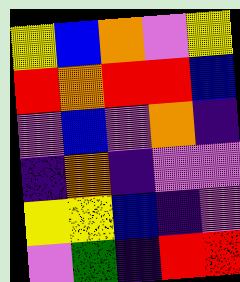[["yellow", "blue", "orange", "violet", "yellow"], ["red", "orange", "red", "red", "blue"], ["violet", "blue", "violet", "orange", "indigo"], ["indigo", "orange", "indigo", "violet", "violet"], ["yellow", "yellow", "blue", "indigo", "violet"], ["violet", "green", "indigo", "red", "red"]]